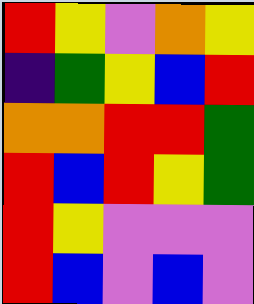[["red", "yellow", "violet", "orange", "yellow"], ["indigo", "green", "yellow", "blue", "red"], ["orange", "orange", "red", "red", "green"], ["red", "blue", "red", "yellow", "green"], ["red", "yellow", "violet", "violet", "violet"], ["red", "blue", "violet", "blue", "violet"]]